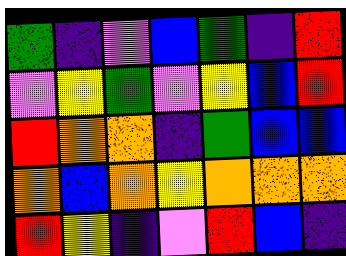[["green", "indigo", "violet", "blue", "green", "indigo", "red"], ["violet", "yellow", "green", "violet", "yellow", "blue", "red"], ["red", "orange", "orange", "indigo", "green", "blue", "blue"], ["orange", "blue", "orange", "yellow", "orange", "orange", "orange"], ["red", "yellow", "indigo", "violet", "red", "blue", "indigo"]]